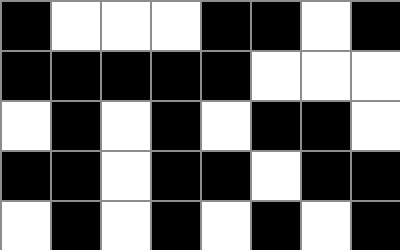[["black", "white", "white", "white", "black", "black", "white", "black"], ["black", "black", "black", "black", "black", "white", "white", "white"], ["white", "black", "white", "black", "white", "black", "black", "white"], ["black", "black", "white", "black", "black", "white", "black", "black"], ["white", "black", "white", "black", "white", "black", "white", "black"]]